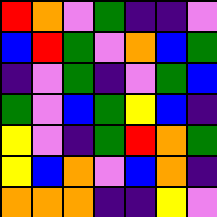[["red", "orange", "violet", "green", "indigo", "indigo", "violet"], ["blue", "red", "green", "violet", "orange", "blue", "green"], ["indigo", "violet", "green", "indigo", "violet", "green", "blue"], ["green", "violet", "blue", "green", "yellow", "blue", "indigo"], ["yellow", "violet", "indigo", "green", "red", "orange", "green"], ["yellow", "blue", "orange", "violet", "blue", "orange", "indigo"], ["orange", "orange", "orange", "indigo", "indigo", "yellow", "violet"]]